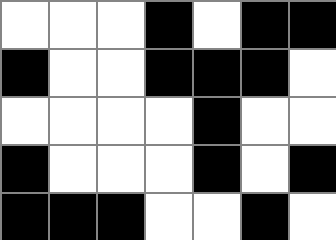[["white", "white", "white", "black", "white", "black", "black"], ["black", "white", "white", "black", "black", "black", "white"], ["white", "white", "white", "white", "black", "white", "white"], ["black", "white", "white", "white", "black", "white", "black"], ["black", "black", "black", "white", "white", "black", "white"]]